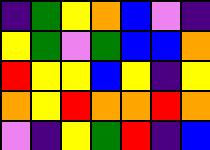[["indigo", "green", "yellow", "orange", "blue", "violet", "indigo"], ["yellow", "green", "violet", "green", "blue", "blue", "orange"], ["red", "yellow", "yellow", "blue", "yellow", "indigo", "yellow"], ["orange", "yellow", "red", "orange", "orange", "red", "orange"], ["violet", "indigo", "yellow", "green", "red", "indigo", "blue"]]